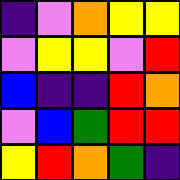[["indigo", "violet", "orange", "yellow", "yellow"], ["violet", "yellow", "yellow", "violet", "red"], ["blue", "indigo", "indigo", "red", "orange"], ["violet", "blue", "green", "red", "red"], ["yellow", "red", "orange", "green", "indigo"]]